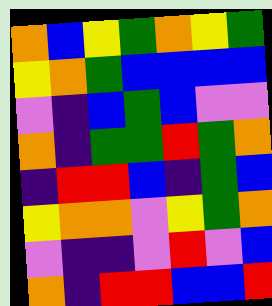[["orange", "blue", "yellow", "green", "orange", "yellow", "green"], ["yellow", "orange", "green", "blue", "blue", "blue", "blue"], ["violet", "indigo", "blue", "green", "blue", "violet", "violet"], ["orange", "indigo", "green", "green", "red", "green", "orange"], ["indigo", "red", "red", "blue", "indigo", "green", "blue"], ["yellow", "orange", "orange", "violet", "yellow", "green", "orange"], ["violet", "indigo", "indigo", "violet", "red", "violet", "blue"], ["orange", "indigo", "red", "red", "blue", "blue", "red"]]